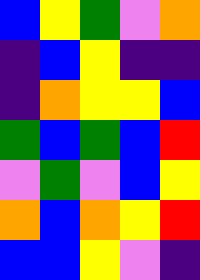[["blue", "yellow", "green", "violet", "orange"], ["indigo", "blue", "yellow", "indigo", "indigo"], ["indigo", "orange", "yellow", "yellow", "blue"], ["green", "blue", "green", "blue", "red"], ["violet", "green", "violet", "blue", "yellow"], ["orange", "blue", "orange", "yellow", "red"], ["blue", "blue", "yellow", "violet", "indigo"]]